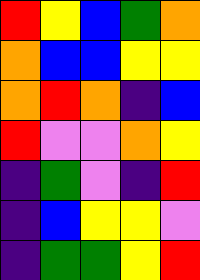[["red", "yellow", "blue", "green", "orange"], ["orange", "blue", "blue", "yellow", "yellow"], ["orange", "red", "orange", "indigo", "blue"], ["red", "violet", "violet", "orange", "yellow"], ["indigo", "green", "violet", "indigo", "red"], ["indigo", "blue", "yellow", "yellow", "violet"], ["indigo", "green", "green", "yellow", "red"]]